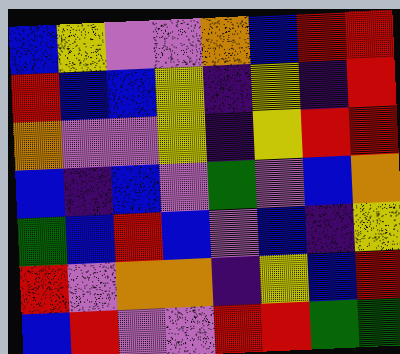[["blue", "yellow", "violet", "violet", "orange", "blue", "red", "red"], ["red", "blue", "blue", "yellow", "indigo", "yellow", "indigo", "red"], ["orange", "violet", "violet", "yellow", "indigo", "yellow", "red", "red"], ["blue", "indigo", "blue", "violet", "green", "violet", "blue", "orange"], ["green", "blue", "red", "blue", "violet", "blue", "indigo", "yellow"], ["red", "violet", "orange", "orange", "indigo", "yellow", "blue", "red"], ["blue", "red", "violet", "violet", "red", "red", "green", "green"]]